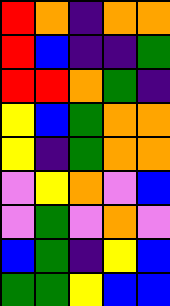[["red", "orange", "indigo", "orange", "orange"], ["red", "blue", "indigo", "indigo", "green"], ["red", "red", "orange", "green", "indigo"], ["yellow", "blue", "green", "orange", "orange"], ["yellow", "indigo", "green", "orange", "orange"], ["violet", "yellow", "orange", "violet", "blue"], ["violet", "green", "violet", "orange", "violet"], ["blue", "green", "indigo", "yellow", "blue"], ["green", "green", "yellow", "blue", "blue"]]